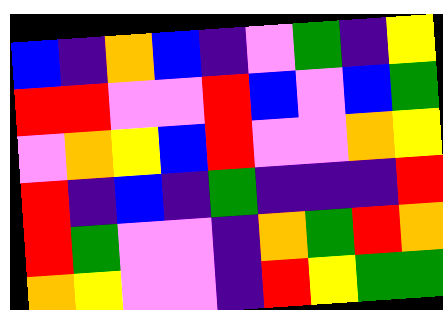[["blue", "indigo", "orange", "blue", "indigo", "violet", "green", "indigo", "yellow"], ["red", "red", "violet", "violet", "red", "blue", "violet", "blue", "green"], ["violet", "orange", "yellow", "blue", "red", "violet", "violet", "orange", "yellow"], ["red", "indigo", "blue", "indigo", "green", "indigo", "indigo", "indigo", "red"], ["red", "green", "violet", "violet", "indigo", "orange", "green", "red", "orange"], ["orange", "yellow", "violet", "violet", "indigo", "red", "yellow", "green", "green"]]